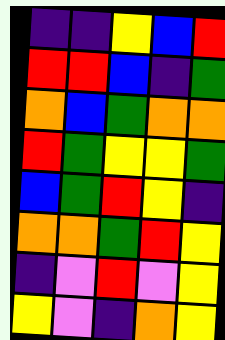[["indigo", "indigo", "yellow", "blue", "red"], ["red", "red", "blue", "indigo", "green"], ["orange", "blue", "green", "orange", "orange"], ["red", "green", "yellow", "yellow", "green"], ["blue", "green", "red", "yellow", "indigo"], ["orange", "orange", "green", "red", "yellow"], ["indigo", "violet", "red", "violet", "yellow"], ["yellow", "violet", "indigo", "orange", "yellow"]]